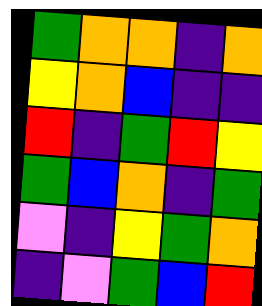[["green", "orange", "orange", "indigo", "orange"], ["yellow", "orange", "blue", "indigo", "indigo"], ["red", "indigo", "green", "red", "yellow"], ["green", "blue", "orange", "indigo", "green"], ["violet", "indigo", "yellow", "green", "orange"], ["indigo", "violet", "green", "blue", "red"]]